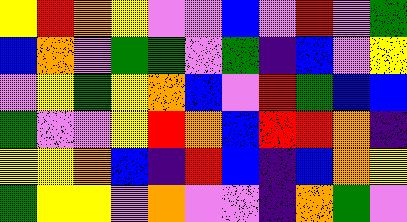[["yellow", "red", "orange", "yellow", "violet", "violet", "blue", "violet", "red", "violet", "green"], ["blue", "orange", "violet", "green", "green", "violet", "green", "indigo", "blue", "violet", "yellow"], ["violet", "yellow", "green", "yellow", "orange", "blue", "violet", "red", "green", "blue", "blue"], ["green", "violet", "violet", "yellow", "red", "orange", "blue", "red", "red", "orange", "indigo"], ["yellow", "yellow", "orange", "blue", "indigo", "red", "blue", "indigo", "blue", "orange", "yellow"], ["green", "yellow", "yellow", "violet", "orange", "violet", "violet", "indigo", "orange", "green", "violet"]]